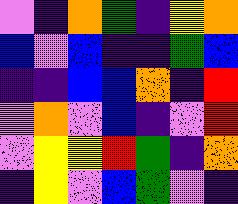[["violet", "indigo", "orange", "green", "indigo", "yellow", "orange"], ["blue", "violet", "blue", "indigo", "indigo", "green", "blue"], ["indigo", "indigo", "blue", "blue", "orange", "indigo", "red"], ["violet", "orange", "violet", "blue", "indigo", "violet", "red"], ["violet", "yellow", "yellow", "red", "green", "indigo", "orange"], ["indigo", "yellow", "violet", "blue", "green", "violet", "indigo"]]